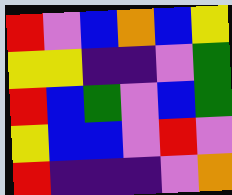[["red", "violet", "blue", "orange", "blue", "yellow"], ["yellow", "yellow", "indigo", "indigo", "violet", "green"], ["red", "blue", "green", "violet", "blue", "green"], ["yellow", "blue", "blue", "violet", "red", "violet"], ["red", "indigo", "indigo", "indigo", "violet", "orange"]]